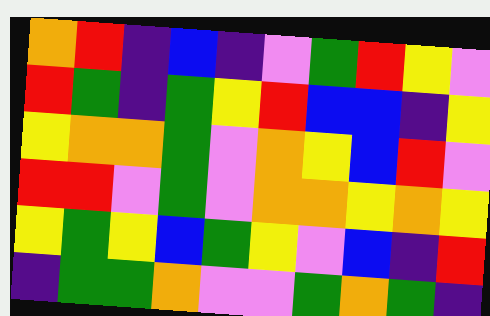[["orange", "red", "indigo", "blue", "indigo", "violet", "green", "red", "yellow", "violet"], ["red", "green", "indigo", "green", "yellow", "red", "blue", "blue", "indigo", "yellow"], ["yellow", "orange", "orange", "green", "violet", "orange", "yellow", "blue", "red", "violet"], ["red", "red", "violet", "green", "violet", "orange", "orange", "yellow", "orange", "yellow"], ["yellow", "green", "yellow", "blue", "green", "yellow", "violet", "blue", "indigo", "red"], ["indigo", "green", "green", "orange", "violet", "violet", "green", "orange", "green", "indigo"]]